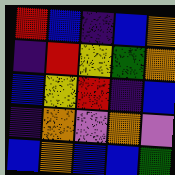[["red", "blue", "indigo", "blue", "orange"], ["indigo", "red", "yellow", "green", "orange"], ["blue", "yellow", "red", "indigo", "blue"], ["indigo", "orange", "violet", "orange", "violet"], ["blue", "orange", "blue", "blue", "green"]]